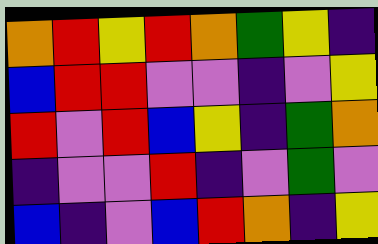[["orange", "red", "yellow", "red", "orange", "green", "yellow", "indigo"], ["blue", "red", "red", "violet", "violet", "indigo", "violet", "yellow"], ["red", "violet", "red", "blue", "yellow", "indigo", "green", "orange"], ["indigo", "violet", "violet", "red", "indigo", "violet", "green", "violet"], ["blue", "indigo", "violet", "blue", "red", "orange", "indigo", "yellow"]]